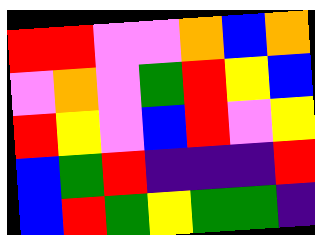[["red", "red", "violet", "violet", "orange", "blue", "orange"], ["violet", "orange", "violet", "green", "red", "yellow", "blue"], ["red", "yellow", "violet", "blue", "red", "violet", "yellow"], ["blue", "green", "red", "indigo", "indigo", "indigo", "red"], ["blue", "red", "green", "yellow", "green", "green", "indigo"]]